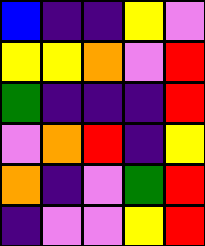[["blue", "indigo", "indigo", "yellow", "violet"], ["yellow", "yellow", "orange", "violet", "red"], ["green", "indigo", "indigo", "indigo", "red"], ["violet", "orange", "red", "indigo", "yellow"], ["orange", "indigo", "violet", "green", "red"], ["indigo", "violet", "violet", "yellow", "red"]]